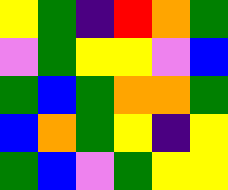[["yellow", "green", "indigo", "red", "orange", "green"], ["violet", "green", "yellow", "yellow", "violet", "blue"], ["green", "blue", "green", "orange", "orange", "green"], ["blue", "orange", "green", "yellow", "indigo", "yellow"], ["green", "blue", "violet", "green", "yellow", "yellow"]]